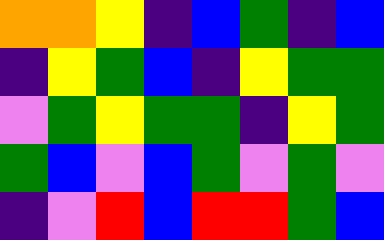[["orange", "orange", "yellow", "indigo", "blue", "green", "indigo", "blue"], ["indigo", "yellow", "green", "blue", "indigo", "yellow", "green", "green"], ["violet", "green", "yellow", "green", "green", "indigo", "yellow", "green"], ["green", "blue", "violet", "blue", "green", "violet", "green", "violet"], ["indigo", "violet", "red", "blue", "red", "red", "green", "blue"]]